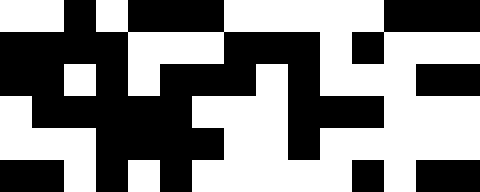[["white", "white", "black", "white", "black", "black", "black", "white", "white", "white", "white", "white", "black", "black", "black"], ["black", "black", "black", "black", "white", "white", "white", "black", "black", "black", "white", "black", "white", "white", "white"], ["black", "black", "white", "black", "white", "black", "black", "black", "white", "black", "white", "white", "white", "black", "black"], ["white", "black", "black", "black", "black", "black", "white", "white", "white", "black", "black", "black", "white", "white", "white"], ["white", "white", "white", "black", "black", "black", "black", "white", "white", "black", "white", "white", "white", "white", "white"], ["black", "black", "white", "black", "white", "black", "white", "white", "white", "white", "white", "black", "white", "black", "black"]]